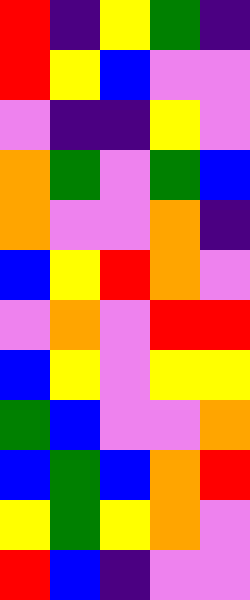[["red", "indigo", "yellow", "green", "indigo"], ["red", "yellow", "blue", "violet", "violet"], ["violet", "indigo", "indigo", "yellow", "violet"], ["orange", "green", "violet", "green", "blue"], ["orange", "violet", "violet", "orange", "indigo"], ["blue", "yellow", "red", "orange", "violet"], ["violet", "orange", "violet", "red", "red"], ["blue", "yellow", "violet", "yellow", "yellow"], ["green", "blue", "violet", "violet", "orange"], ["blue", "green", "blue", "orange", "red"], ["yellow", "green", "yellow", "orange", "violet"], ["red", "blue", "indigo", "violet", "violet"]]